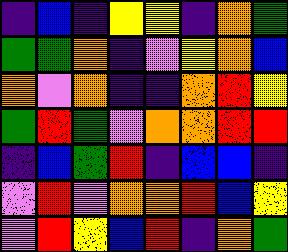[["indigo", "blue", "indigo", "yellow", "yellow", "indigo", "orange", "green"], ["green", "green", "orange", "indigo", "violet", "yellow", "orange", "blue"], ["orange", "violet", "orange", "indigo", "indigo", "orange", "red", "yellow"], ["green", "red", "green", "violet", "orange", "orange", "red", "red"], ["indigo", "blue", "green", "red", "indigo", "blue", "blue", "indigo"], ["violet", "red", "violet", "orange", "orange", "red", "blue", "yellow"], ["violet", "red", "yellow", "blue", "red", "indigo", "orange", "green"]]